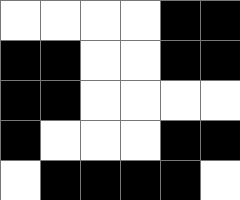[["white", "white", "white", "white", "black", "black"], ["black", "black", "white", "white", "black", "black"], ["black", "black", "white", "white", "white", "white"], ["black", "white", "white", "white", "black", "black"], ["white", "black", "black", "black", "black", "white"]]